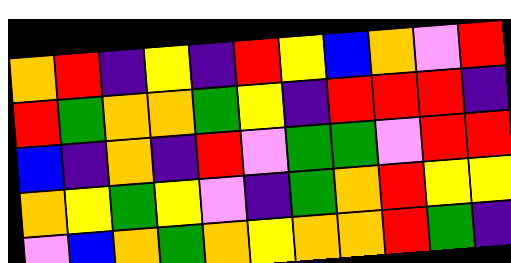[["orange", "red", "indigo", "yellow", "indigo", "red", "yellow", "blue", "orange", "violet", "red"], ["red", "green", "orange", "orange", "green", "yellow", "indigo", "red", "red", "red", "indigo"], ["blue", "indigo", "orange", "indigo", "red", "violet", "green", "green", "violet", "red", "red"], ["orange", "yellow", "green", "yellow", "violet", "indigo", "green", "orange", "red", "yellow", "yellow"], ["violet", "blue", "orange", "green", "orange", "yellow", "orange", "orange", "red", "green", "indigo"]]